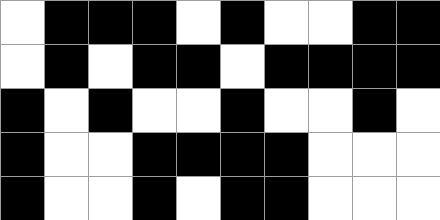[["white", "black", "black", "black", "white", "black", "white", "white", "black", "black"], ["white", "black", "white", "black", "black", "white", "black", "black", "black", "black"], ["black", "white", "black", "white", "white", "black", "white", "white", "black", "white"], ["black", "white", "white", "black", "black", "black", "black", "white", "white", "white"], ["black", "white", "white", "black", "white", "black", "black", "white", "white", "white"]]